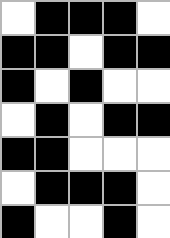[["white", "black", "black", "black", "white"], ["black", "black", "white", "black", "black"], ["black", "white", "black", "white", "white"], ["white", "black", "white", "black", "black"], ["black", "black", "white", "white", "white"], ["white", "black", "black", "black", "white"], ["black", "white", "white", "black", "white"]]